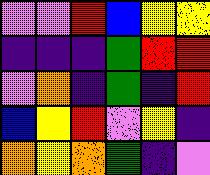[["violet", "violet", "red", "blue", "yellow", "yellow"], ["indigo", "indigo", "indigo", "green", "red", "red"], ["violet", "orange", "indigo", "green", "indigo", "red"], ["blue", "yellow", "red", "violet", "yellow", "indigo"], ["orange", "yellow", "orange", "green", "indigo", "violet"]]